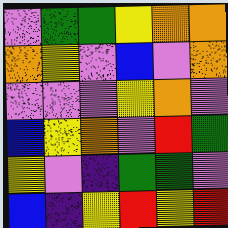[["violet", "green", "green", "yellow", "orange", "orange"], ["orange", "yellow", "violet", "blue", "violet", "orange"], ["violet", "violet", "violet", "yellow", "orange", "violet"], ["blue", "yellow", "orange", "violet", "red", "green"], ["yellow", "violet", "indigo", "green", "green", "violet"], ["blue", "indigo", "yellow", "red", "yellow", "red"]]